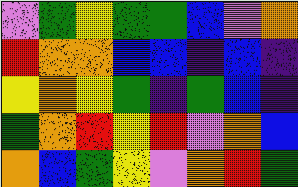[["violet", "green", "yellow", "green", "green", "blue", "violet", "orange"], ["red", "orange", "orange", "blue", "blue", "indigo", "blue", "indigo"], ["yellow", "orange", "yellow", "green", "indigo", "green", "blue", "indigo"], ["green", "orange", "red", "yellow", "red", "violet", "orange", "blue"], ["orange", "blue", "green", "yellow", "violet", "orange", "red", "green"]]